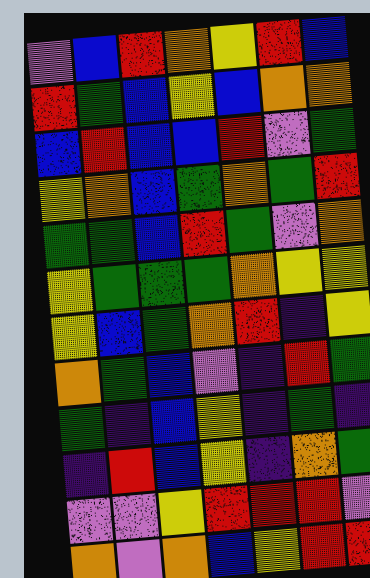[["violet", "blue", "red", "orange", "yellow", "red", "blue"], ["red", "green", "blue", "yellow", "blue", "orange", "orange"], ["blue", "red", "blue", "blue", "red", "violet", "green"], ["yellow", "orange", "blue", "green", "orange", "green", "red"], ["green", "green", "blue", "red", "green", "violet", "orange"], ["yellow", "green", "green", "green", "orange", "yellow", "yellow"], ["yellow", "blue", "green", "orange", "red", "indigo", "yellow"], ["orange", "green", "blue", "violet", "indigo", "red", "green"], ["green", "indigo", "blue", "yellow", "indigo", "green", "indigo"], ["indigo", "red", "blue", "yellow", "indigo", "orange", "green"], ["violet", "violet", "yellow", "red", "red", "red", "violet"], ["orange", "violet", "orange", "blue", "yellow", "red", "red"]]